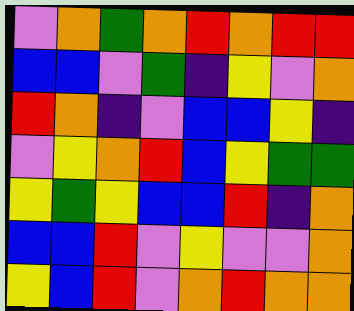[["violet", "orange", "green", "orange", "red", "orange", "red", "red"], ["blue", "blue", "violet", "green", "indigo", "yellow", "violet", "orange"], ["red", "orange", "indigo", "violet", "blue", "blue", "yellow", "indigo"], ["violet", "yellow", "orange", "red", "blue", "yellow", "green", "green"], ["yellow", "green", "yellow", "blue", "blue", "red", "indigo", "orange"], ["blue", "blue", "red", "violet", "yellow", "violet", "violet", "orange"], ["yellow", "blue", "red", "violet", "orange", "red", "orange", "orange"]]